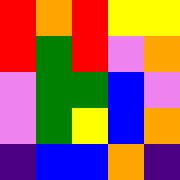[["red", "orange", "red", "yellow", "yellow"], ["red", "green", "red", "violet", "orange"], ["violet", "green", "green", "blue", "violet"], ["violet", "green", "yellow", "blue", "orange"], ["indigo", "blue", "blue", "orange", "indigo"]]